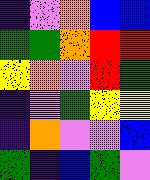[["indigo", "violet", "orange", "blue", "blue"], ["green", "green", "orange", "red", "red"], ["yellow", "orange", "violet", "red", "green"], ["indigo", "violet", "green", "yellow", "yellow"], ["indigo", "orange", "violet", "violet", "blue"], ["green", "indigo", "blue", "green", "violet"]]